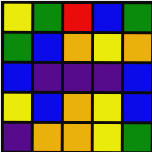[["yellow", "green", "red", "blue", "green"], ["green", "blue", "orange", "yellow", "orange"], ["blue", "indigo", "indigo", "indigo", "blue"], ["yellow", "blue", "orange", "yellow", "blue"], ["indigo", "orange", "orange", "yellow", "green"]]